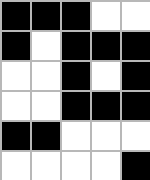[["black", "black", "black", "white", "white"], ["black", "white", "black", "black", "black"], ["white", "white", "black", "white", "black"], ["white", "white", "black", "black", "black"], ["black", "black", "white", "white", "white"], ["white", "white", "white", "white", "black"]]